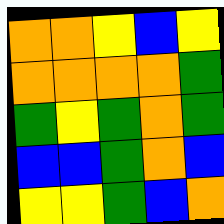[["orange", "orange", "yellow", "blue", "yellow"], ["orange", "orange", "orange", "orange", "green"], ["green", "yellow", "green", "orange", "green"], ["blue", "blue", "green", "orange", "blue"], ["yellow", "yellow", "green", "blue", "orange"]]